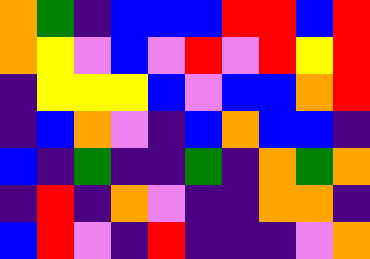[["orange", "green", "indigo", "blue", "blue", "blue", "red", "red", "blue", "red"], ["orange", "yellow", "violet", "blue", "violet", "red", "violet", "red", "yellow", "red"], ["indigo", "yellow", "yellow", "yellow", "blue", "violet", "blue", "blue", "orange", "red"], ["indigo", "blue", "orange", "violet", "indigo", "blue", "orange", "blue", "blue", "indigo"], ["blue", "indigo", "green", "indigo", "indigo", "green", "indigo", "orange", "green", "orange"], ["indigo", "red", "indigo", "orange", "violet", "indigo", "indigo", "orange", "orange", "indigo"], ["blue", "red", "violet", "indigo", "red", "indigo", "indigo", "indigo", "violet", "orange"]]